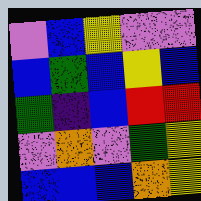[["violet", "blue", "yellow", "violet", "violet"], ["blue", "green", "blue", "yellow", "blue"], ["green", "indigo", "blue", "red", "red"], ["violet", "orange", "violet", "green", "yellow"], ["blue", "blue", "blue", "orange", "yellow"]]